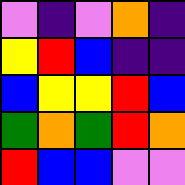[["violet", "indigo", "violet", "orange", "indigo"], ["yellow", "red", "blue", "indigo", "indigo"], ["blue", "yellow", "yellow", "red", "blue"], ["green", "orange", "green", "red", "orange"], ["red", "blue", "blue", "violet", "violet"]]